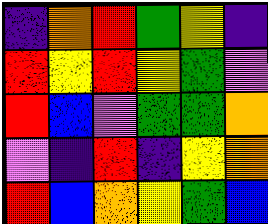[["indigo", "orange", "red", "green", "yellow", "indigo"], ["red", "yellow", "red", "yellow", "green", "violet"], ["red", "blue", "violet", "green", "green", "orange"], ["violet", "indigo", "red", "indigo", "yellow", "orange"], ["red", "blue", "orange", "yellow", "green", "blue"]]